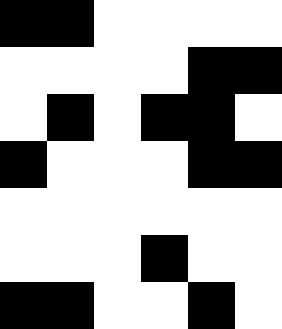[["black", "black", "white", "white", "white", "white"], ["white", "white", "white", "white", "black", "black"], ["white", "black", "white", "black", "black", "white"], ["black", "white", "white", "white", "black", "black"], ["white", "white", "white", "white", "white", "white"], ["white", "white", "white", "black", "white", "white"], ["black", "black", "white", "white", "black", "white"]]